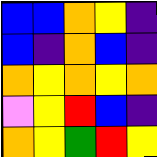[["blue", "blue", "orange", "yellow", "indigo"], ["blue", "indigo", "orange", "blue", "indigo"], ["orange", "yellow", "orange", "yellow", "orange"], ["violet", "yellow", "red", "blue", "indigo"], ["orange", "yellow", "green", "red", "yellow"]]